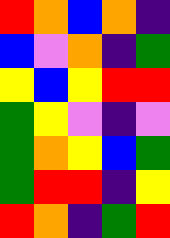[["red", "orange", "blue", "orange", "indigo"], ["blue", "violet", "orange", "indigo", "green"], ["yellow", "blue", "yellow", "red", "red"], ["green", "yellow", "violet", "indigo", "violet"], ["green", "orange", "yellow", "blue", "green"], ["green", "red", "red", "indigo", "yellow"], ["red", "orange", "indigo", "green", "red"]]